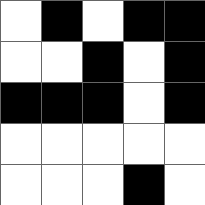[["white", "black", "white", "black", "black"], ["white", "white", "black", "white", "black"], ["black", "black", "black", "white", "black"], ["white", "white", "white", "white", "white"], ["white", "white", "white", "black", "white"]]